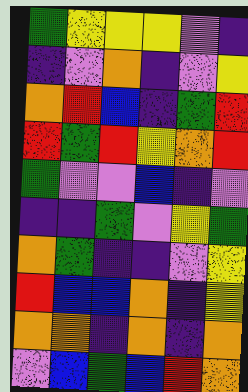[["green", "yellow", "yellow", "yellow", "violet", "indigo"], ["indigo", "violet", "orange", "indigo", "violet", "yellow"], ["orange", "red", "blue", "indigo", "green", "red"], ["red", "green", "red", "yellow", "orange", "red"], ["green", "violet", "violet", "blue", "indigo", "violet"], ["indigo", "indigo", "green", "violet", "yellow", "green"], ["orange", "green", "indigo", "indigo", "violet", "yellow"], ["red", "blue", "blue", "orange", "indigo", "yellow"], ["orange", "orange", "indigo", "orange", "indigo", "orange"], ["violet", "blue", "green", "blue", "red", "orange"]]